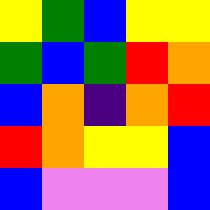[["yellow", "green", "blue", "yellow", "yellow"], ["green", "blue", "green", "red", "orange"], ["blue", "orange", "indigo", "orange", "red"], ["red", "orange", "yellow", "yellow", "blue"], ["blue", "violet", "violet", "violet", "blue"]]